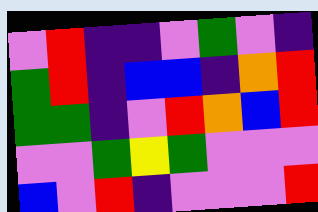[["violet", "red", "indigo", "indigo", "violet", "green", "violet", "indigo"], ["green", "red", "indigo", "blue", "blue", "indigo", "orange", "red"], ["green", "green", "indigo", "violet", "red", "orange", "blue", "red"], ["violet", "violet", "green", "yellow", "green", "violet", "violet", "violet"], ["blue", "violet", "red", "indigo", "violet", "violet", "violet", "red"]]